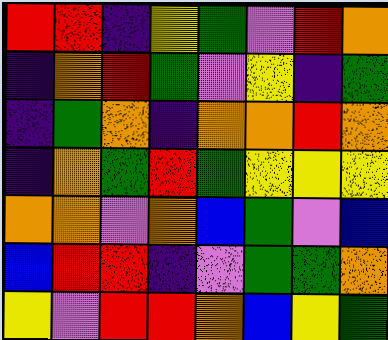[["red", "red", "indigo", "yellow", "green", "violet", "red", "orange"], ["indigo", "orange", "red", "green", "violet", "yellow", "indigo", "green"], ["indigo", "green", "orange", "indigo", "orange", "orange", "red", "orange"], ["indigo", "orange", "green", "red", "green", "yellow", "yellow", "yellow"], ["orange", "orange", "violet", "orange", "blue", "green", "violet", "blue"], ["blue", "red", "red", "indigo", "violet", "green", "green", "orange"], ["yellow", "violet", "red", "red", "orange", "blue", "yellow", "green"]]